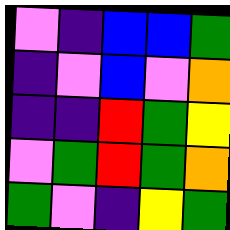[["violet", "indigo", "blue", "blue", "green"], ["indigo", "violet", "blue", "violet", "orange"], ["indigo", "indigo", "red", "green", "yellow"], ["violet", "green", "red", "green", "orange"], ["green", "violet", "indigo", "yellow", "green"]]